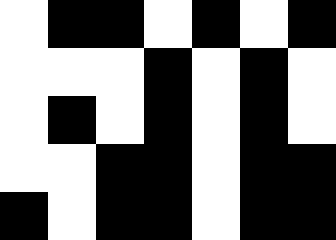[["white", "black", "black", "white", "black", "white", "black"], ["white", "white", "white", "black", "white", "black", "white"], ["white", "black", "white", "black", "white", "black", "white"], ["white", "white", "black", "black", "white", "black", "black"], ["black", "white", "black", "black", "white", "black", "black"]]